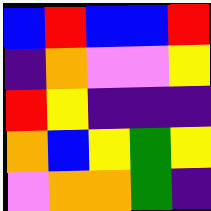[["blue", "red", "blue", "blue", "red"], ["indigo", "orange", "violet", "violet", "yellow"], ["red", "yellow", "indigo", "indigo", "indigo"], ["orange", "blue", "yellow", "green", "yellow"], ["violet", "orange", "orange", "green", "indigo"]]